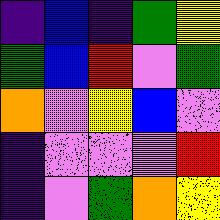[["indigo", "blue", "indigo", "green", "yellow"], ["green", "blue", "red", "violet", "green"], ["orange", "violet", "yellow", "blue", "violet"], ["indigo", "violet", "violet", "violet", "red"], ["indigo", "violet", "green", "orange", "yellow"]]